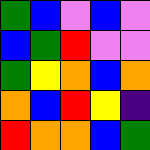[["green", "blue", "violet", "blue", "violet"], ["blue", "green", "red", "violet", "violet"], ["green", "yellow", "orange", "blue", "orange"], ["orange", "blue", "red", "yellow", "indigo"], ["red", "orange", "orange", "blue", "green"]]